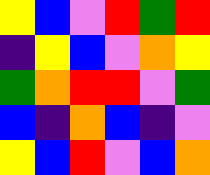[["yellow", "blue", "violet", "red", "green", "red"], ["indigo", "yellow", "blue", "violet", "orange", "yellow"], ["green", "orange", "red", "red", "violet", "green"], ["blue", "indigo", "orange", "blue", "indigo", "violet"], ["yellow", "blue", "red", "violet", "blue", "orange"]]